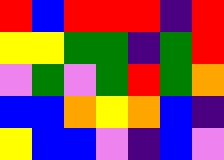[["red", "blue", "red", "red", "red", "indigo", "red"], ["yellow", "yellow", "green", "green", "indigo", "green", "red"], ["violet", "green", "violet", "green", "red", "green", "orange"], ["blue", "blue", "orange", "yellow", "orange", "blue", "indigo"], ["yellow", "blue", "blue", "violet", "indigo", "blue", "violet"]]